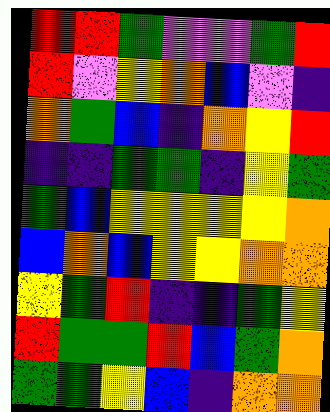[["red", "red", "green", "violet", "violet", "green", "red"], ["red", "violet", "yellow", "orange", "blue", "violet", "indigo"], ["orange", "green", "blue", "indigo", "orange", "yellow", "red"], ["indigo", "indigo", "green", "green", "indigo", "yellow", "green"], ["green", "blue", "yellow", "yellow", "yellow", "yellow", "orange"], ["blue", "orange", "blue", "yellow", "yellow", "orange", "orange"], ["yellow", "green", "red", "indigo", "indigo", "green", "yellow"], ["red", "green", "green", "red", "blue", "green", "orange"], ["green", "green", "yellow", "blue", "indigo", "orange", "orange"]]